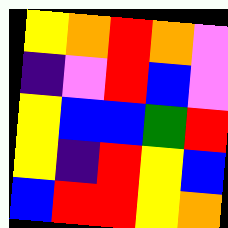[["yellow", "orange", "red", "orange", "violet"], ["indigo", "violet", "red", "blue", "violet"], ["yellow", "blue", "blue", "green", "red"], ["yellow", "indigo", "red", "yellow", "blue"], ["blue", "red", "red", "yellow", "orange"]]